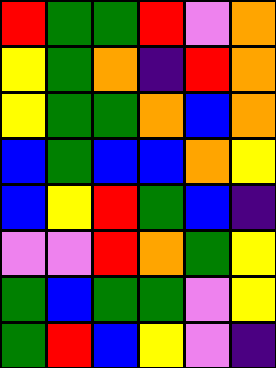[["red", "green", "green", "red", "violet", "orange"], ["yellow", "green", "orange", "indigo", "red", "orange"], ["yellow", "green", "green", "orange", "blue", "orange"], ["blue", "green", "blue", "blue", "orange", "yellow"], ["blue", "yellow", "red", "green", "blue", "indigo"], ["violet", "violet", "red", "orange", "green", "yellow"], ["green", "blue", "green", "green", "violet", "yellow"], ["green", "red", "blue", "yellow", "violet", "indigo"]]